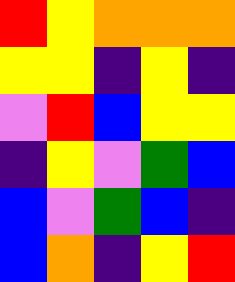[["red", "yellow", "orange", "orange", "orange"], ["yellow", "yellow", "indigo", "yellow", "indigo"], ["violet", "red", "blue", "yellow", "yellow"], ["indigo", "yellow", "violet", "green", "blue"], ["blue", "violet", "green", "blue", "indigo"], ["blue", "orange", "indigo", "yellow", "red"]]